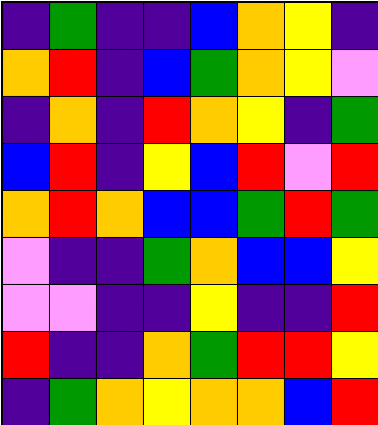[["indigo", "green", "indigo", "indigo", "blue", "orange", "yellow", "indigo"], ["orange", "red", "indigo", "blue", "green", "orange", "yellow", "violet"], ["indigo", "orange", "indigo", "red", "orange", "yellow", "indigo", "green"], ["blue", "red", "indigo", "yellow", "blue", "red", "violet", "red"], ["orange", "red", "orange", "blue", "blue", "green", "red", "green"], ["violet", "indigo", "indigo", "green", "orange", "blue", "blue", "yellow"], ["violet", "violet", "indigo", "indigo", "yellow", "indigo", "indigo", "red"], ["red", "indigo", "indigo", "orange", "green", "red", "red", "yellow"], ["indigo", "green", "orange", "yellow", "orange", "orange", "blue", "red"]]